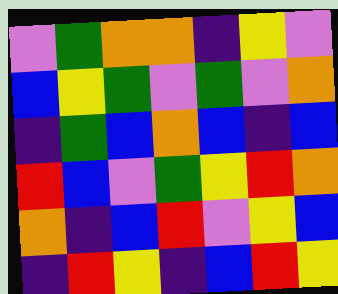[["violet", "green", "orange", "orange", "indigo", "yellow", "violet"], ["blue", "yellow", "green", "violet", "green", "violet", "orange"], ["indigo", "green", "blue", "orange", "blue", "indigo", "blue"], ["red", "blue", "violet", "green", "yellow", "red", "orange"], ["orange", "indigo", "blue", "red", "violet", "yellow", "blue"], ["indigo", "red", "yellow", "indigo", "blue", "red", "yellow"]]